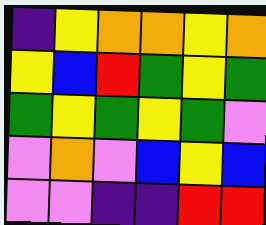[["indigo", "yellow", "orange", "orange", "yellow", "orange"], ["yellow", "blue", "red", "green", "yellow", "green"], ["green", "yellow", "green", "yellow", "green", "violet"], ["violet", "orange", "violet", "blue", "yellow", "blue"], ["violet", "violet", "indigo", "indigo", "red", "red"]]